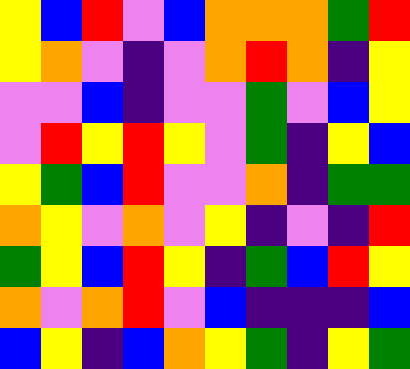[["yellow", "blue", "red", "violet", "blue", "orange", "orange", "orange", "green", "red"], ["yellow", "orange", "violet", "indigo", "violet", "orange", "red", "orange", "indigo", "yellow"], ["violet", "violet", "blue", "indigo", "violet", "violet", "green", "violet", "blue", "yellow"], ["violet", "red", "yellow", "red", "yellow", "violet", "green", "indigo", "yellow", "blue"], ["yellow", "green", "blue", "red", "violet", "violet", "orange", "indigo", "green", "green"], ["orange", "yellow", "violet", "orange", "violet", "yellow", "indigo", "violet", "indigo", "red"], ["green", "yellow", "blue", "red", "yellow", "indigo", "green", "blue", "red", "yellow"], ["orange", "violet", "orange", "red", "violet", "blue", "indigo", "indigo", "indigo", "blue"], ["blue", "yellow", "indigo", "blue", "orange", "yellow", "green", "indigo", "yellow", "green"]]